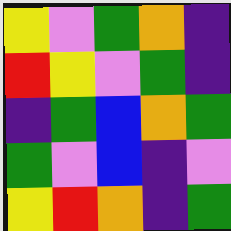[["yellow", "violet", "green", "orange", "indigo"], ["red", "yellow", "violet", "green", "indigo"], ["indigo", "green", "blue", "orange", "green"], ["green", "violet", "blue", "indigo", "violet"], ["yellow", "red", "orange", "indigo", "green"]]